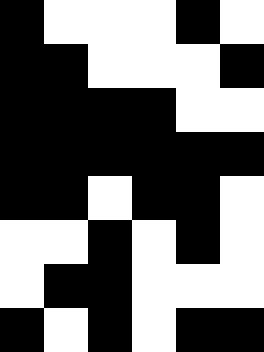[["black", "white", "white", "white", "black", "white"], ["black", "black", "white", "white", "white", "black"], ["black", "black", "black", "black", "white", "white"], ["black", "black", "black", "black", "black", "black"], ["black", "black", "white", "black", "black", "white"], ["white", "white", "black", "white", "black", "white"], ["white", "black", "black", "white", "white", "white"], ["black", "white", "black", "white", "black", "black"]]